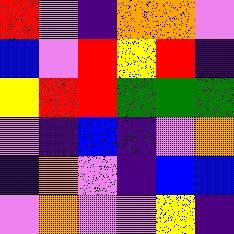[["red", "violet", "indigo", "orange", "orange", "violet"], ["blue", "violet", "red", "yellow", "red", "indigo"], ["yellow", "red", "red", "green", "green", "green"], ["violet", "indigo", "blue", "indigo", "violet", "orange"], ["indigo", "orange", "violet", "indigo", "blue", "blue"], ["violet", "orange", "violet", "violet", "yellow", "indigo"]]